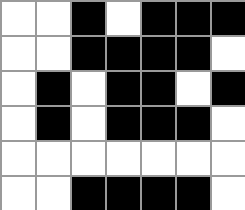[["white", "white", "black", "white", "black", "black", "black"], ["white", "white", "black", "black", "black", "black", "white"], ["white", "black", "white", "black", "black", "white", "black"], ["white", "black", "white", "black", "black", "black", "white"], ["white", "white", "white", "white", "white", "white", "white"], ["white", "white", "black", "black", "black", "black", "white"]]